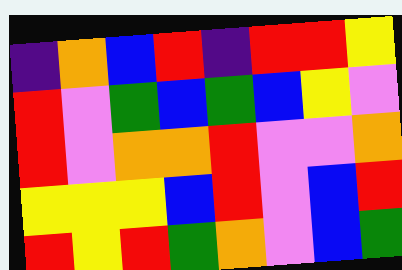[["indigo", "orange", "blue", "red", "indigo", "red", "red", "yellow"], ["red", "violet", "green", "blue", "green", "blue", "yellow", "violet"], ["red", "violet", "orange", "orange", "red", "violet", "violet", "orange"], ["yellow", "yellow", "yellow", "blue", "red", "violet", "blue", "red"], ["red", "yellow", "red", "green", "orange", "violet", "blue", "green"]]